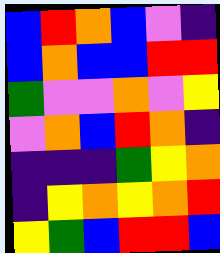[["blue", "red", "orange", "blue", "violet", "indigo"], ["blue", "orange", "blue", "blue", "red", "red"], ["green", "violet", "violet", "orange", "violet", "yellow"], ["violet", "orange", "blue", "red", "orange", "indigo"], ["indigo", "indigo", "indigo", "green", "yellow", "orange"], ["indigo", "yellow", "orange", "yellow", "orange", "red"], ["yellow", "green", "blue", "red", "red", "blue"]]